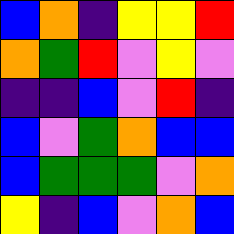[["blue", "orange", "indigo", "yellow", "yellow", "red"], ["orange", "green", "red", "violet", "yellow", "violet"], ["indigo", "indigo", "blue", "violet", "red", "indigo"], ["blue", "violet", "green", "orange", "blue", "blue"], ["blue", "green", "green", "green", "violet", "orange"], ["yellow", "indigo", "blue", "violet", "orange", "blue"]]